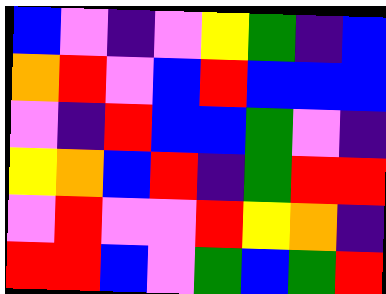[["blue", "violet", "indigo", "violet", "yellow", "green", "indigo", "blue"], ["orange", "red", "violet", "blue", "red", "blue", "blue", "blue"], ["violet", "indigo", "red", "blue", "blue", "green", "violet", "indigo"], ["yellow", "orange", "blue", "red", "indigo", "green", "red", "red"], ["violet", "red", "violet", "violet", "red", "yellow", "orange", "indigo"], ["red", "red", "blue", "violet", "green", "blue", "green", "red"]]